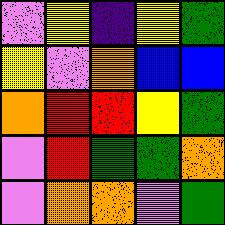[["violet", "yellow", "indigo", "yellow", "green"], ["yellow", "violet", "orange", "blue", "blue"], ["orange", "red", "red", "yellow", "green"], ["violet", "red", "green", "green", "orange"], ["violet", "orange", "orange", "violet", "green"]]